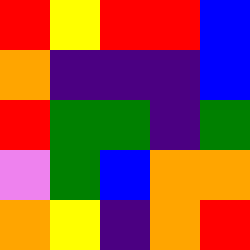[["red", "yellow", "red", "red", "blue"], ["orange", "indigo", "indigo", "indigo", "blue"], ["red", "green", "green", "indigo", "green"], ["violet", "green", "blue", "orange", "orange"], ["orange", "yellow", "indigo", "orange", "red"]]